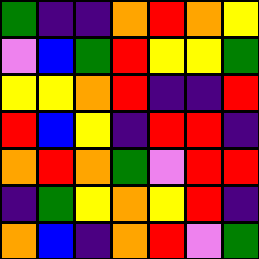[["green", "indigo", "indigo", "orange", "red", "orange", "yellow"], ["violet", "blue", "green", "red", "yellow", "yellow", "green"], ["yellow", "yellow", "orange", "red", "indigo", "indigo", "red"], ["red", "blue", "yellow", "indigo", "red", "red", "indigo"], ["orange", "red", "orange", "green", "violet", "red", "red"], ["indigo", "green", "yellow", "orange", "yellow", "red", "indigo"], ["orange", "blue", "indigo", "orange", "red", "violet", "green"]]